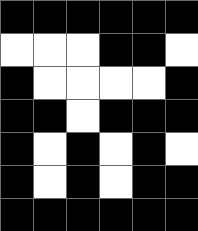[["black", "black", "black", "black", "black", "black"], ["white", "white", "white", "black", "black", "white"], ["black", "white", "white", "white", "white", "black"], ["black", "black", "white", "black", "black", "black"], ["black", "white", "black", "white", "black", "white"], ["black", "white", "black", "white", "black", "black"], ["black", "black", "black", "black", "black", "black"]]